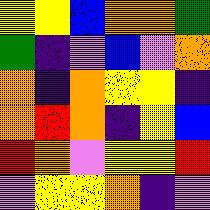[["yellow", "yellow", "blue", "orange", "orange", "green"], ["green", "indigo", "violet", "blue", "violet", "orange"], ["orange", "indigo", "orange", "yellow", "yellow", "indigo"], ["orange", "red", "orange", "indigo", "yellow", "blue"], ["red", "orange", "violet", "yellow", "yellow", "red"], ["violet", "yellow", "yellow", "orange", "indigo", "violet"]]